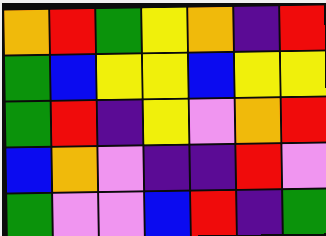[["orange", "red", "green", "yellow", "orange", "indigo", "red"], ["green", "blue", "yellow", "yellow", "blue", "yellow", "yellow"], ["green", "red", "indigo", "yellow", "violet", "orange", "red"], ["blue", "orange", "violet", "indigo", "indigo", "red", "violet"], ["green", "violet", "violet", "blue", "red", "indigo", "green"]]